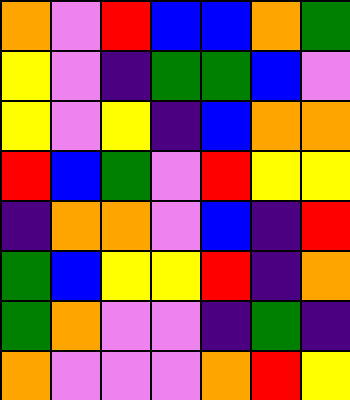[["orange", "violet", "red", "blue", "blue", "orange", "green"], ["yellow", "violet", "indigo", "green", "green", "blue", "violet"], ["yellow", "violet", "yellow", "indigo", "blue", "orange", "orange"], ["red", "blue", "green", "violet", "red", "yellow", "yellow"], ["indigo", "orange", "orange", "violet", "blue", "indigo", "red"], ["green", "blue", "yellow", "yellow", "red", "indigo", "orange"], ["green", "orange", "violet", "violet", "indigo", "green", "indigo"], ["orange", "violet", "violet", "violet", "orange", "red", "yellow"]]